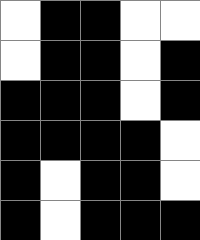[["white", "black", "black", "white", "white"], ["white", "black", "black", "white", "black"], ["black", "black", "black", "white", "black"], ["black", "black", "black", "black", "white"], ["black", "white", "black", "black", "white"], ["black", "white", "black", "black", "black"]]